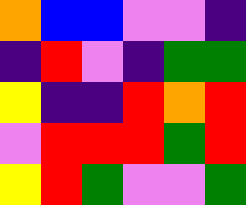[["orange", "blue", "blue", "violet", "violet", "indigo"], ["indigo", "red", "violet", "indigo", "green", "green"], ["yellow", "indigo", "indigo", "red", "orange", "red"], ["violet", "red", "red", "red", "green", "red"], ["yellow", "red", "green", "violet", "violet", "green"]]